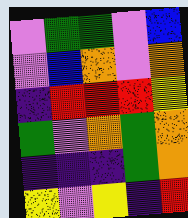[["violet", "green", "green", "violet", "blue"], ["violet", "blue", "orange", "violet", "orange"], ["indigo", "red", "red", "red", "yellow"], ["green", "violet", "orange", "green", "orange"], ["indigo", "indigo", "indigo", "green", "orange"], ["yellow", "violet", "yellow", "indigo", "red"]]